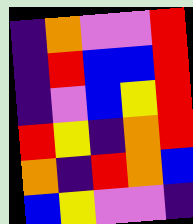[["indigo", "orange", "violet", "violet", "red"], ["indigo", "red", "blue", "blue", "red"], ["indigo", "violet", "blue", "yellow", "red"], ["red", "yellow", "indigo", "orange", "red"], ["orange", "indigo", "red", "orange", "blue"], ["blue", "yellow", "violet", "violet", "indigo"]]